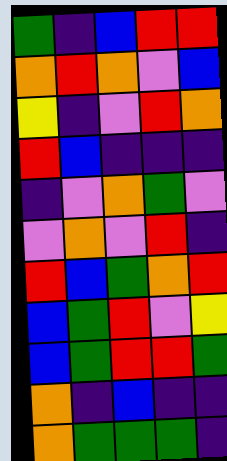[["green", "indigo", "blue", "red", "red"], ["orange", "red", "orange", "violet", "blue"], ["yellow", "indigo", "violet", "red", "orange"], ["red", "blue", "indigo", "indigo", "indigo"], ["indigo", "violet", "orange", "green", "violet"], ["violet", "orange", "violet", "red", "indigo"], ["red", "blue", "green", "orange", "red"], ["blue", "green", "red", "violet", "yellow"], ["blue", "green", "red", "red", "green"], ["orange", "indigo", "blue", "indigo", "indigo"], ["orange", "green", "green", "green", "indigo"]]